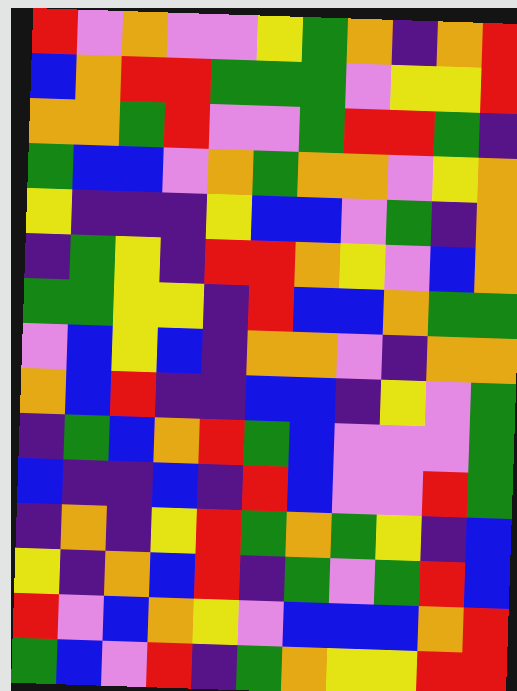[["red", "violet", "orange", "violet", "violet", "yellow", "green", "orange", "indigo", "orange", "red"], ["blue", "orange", "red", "red", "green", "green", "green", "violet", "yellow", "yellow", "red"], ["orange", "orange", "green", "red", "violet", "violet", "green", "red", "red", "green", "indigo"], ["green", "blue", "blue", "violet", "orange", "green", "orange", "orange", "violet", "yellow", "orange"], ["yellow", "indigo", "indigo", "indigo", "yellow", "blue", "blue", "violet", "green", "indigo", "orange"], ["indigo", "green", "yellow", "indigo", "red", "red", "orange", "yellow", "violet", "blue", "orange"], ["green", "green", "yellow", "yellow", "indigo", "red", "blue", "blue", "orange", "green", "green"], ["violet", "blue", "yellow", "blue", "indigo", "orange", "orange", "violet", "indigo", "orange", "orange"], ["orange", "blue", "red", "indigo", "indigo", "blue", "blue", "indigo", "yellow", "violet", "green"], ["indigo", "green", "blue", "orange", "red", "green", "blue", "violet", "violet", "violet", "green"], ["blue", "indigo", "indigo", "blue", "indigo", "red", "blue", "violet", "violet", "red", "green"], ["indigo", "orange", "indigo", "yellow", "red", "green", "orange", "green", "yellow", "indigo", "blue"], ["yellow", "indigo", "orange", "blue", "red", "indigo", "green", "violet", "green", "red", "blue"], ["red", "violet", "blue", "orange", "yellow", "violet", "blue", "blue", "blue", "orange", "red"], ["green", "blue", "violet", "red", "indigo", "green", "orange", "yellow", "yellow", "red", "red"]]